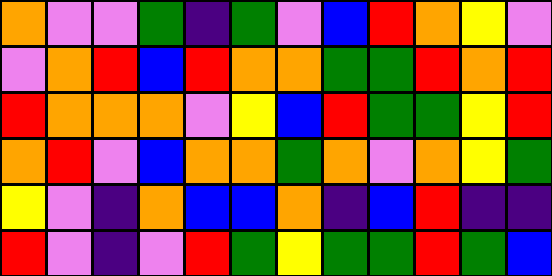[["orange", "violet", "violet", "green", "indigo", "green", "violet", "blue", "red", "orange", "yellow", "violet"], ["violet", "orange", "red", "blue", "red", "orange", "orange", "green", "green", "red", "orange", "red"], ["red", "orange", "orange", "orange", "violet", "yellow", "blue", "red", "green", "green", "yellow", "red"], ["orange", "red", "violet", "blue", "orange", "orange", "green", "orange", "violet", "orange", "yellow", "green"], ["yellow", "violet", "indigo", "orange", "blue", "blue", "orange", "indigo", "blue", "red", "indigo", "indigo"], ["red", "violet", "indigo", "violet", "red", "green", "yellow", "green", "green", "red", "green", "blue"]]